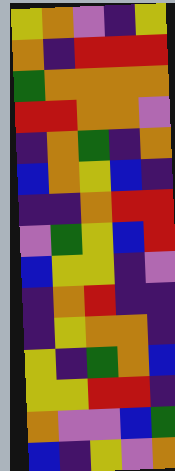[["yellow", "orange", "violet", "indigo", "yellow"], ["orange", "indigo", "red", "red", "red"], ["green", "orange", "orange", "orange", "orange"], ["red", "red", "orange", "orange", "violet"], ["indigo", "orange", "green", "indigo", "orange"], ["blue", "orange", "yellow", "blue", "indigo"], ["indigo", "indigo", "orange", "red", "red"], ["violet", "green", "yellow", "blue", "red"], ["blue", "yellow", "yellow", "indigo", "violet"], ["indigo", "orange", "red", "indigo", "indigo"], ["indigo", "yellow", "orange", "orange", "indigo"], ["yellow", "indigo", "green", "orange", "blue"], ["yellow", "yellow", "red", "red", "indigo"], ["orange", "violet", "violet", "blue", "green"], ["blue", "indigo", "yellow", "violet", "orange"]]